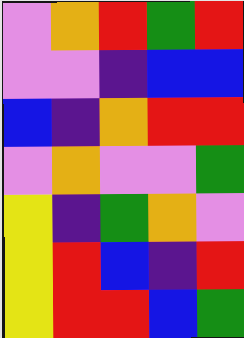[["violet", "orange", "red", "green", "red"], ["violet", "violet", "indigo", "blue", "blue"], ["blue", "indigo", "orange", "red", "red"], ["violet", "orange", "violet", "violet", "green"], ["yellow", "indigo", "green", "orange", "violet"], ["yellow", "red", "blue", "indigo", "red"], ["yellow", "red", "red", "blue", "green"]]